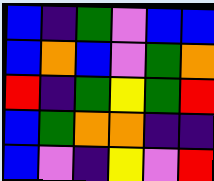[["blue", "indigo", "green", "violet", "blue", "blue"], ["blue", "orange", "blue", "violet", "green", "orange"], ["red", "indigo", "green", "yellow", "green", "red"], ["blue", "green", "orange", "orange", "indigo", "indigo"], ["blue", "violet", "indigo", "yellow", "violet", "red"]]